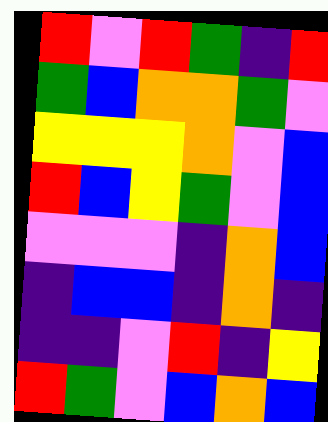[["red", "violet", "red", "green", "indigo", "red"], ["green", "blue", "orange", "orange", "green", "violet"], ["yellow", "yellow", "yellow", "orange", "violet", "blue"], ["red", "blue", "yellow", "green", "violet", "blue"], ["violet", "violet", "violet", "indigo", "orange", "blue"], ["indigo", "blue", "blue", "indigo", "orange", "indigo"], ["indigo", "indigo", "violet", "red", "indigo", "yellow"], ["red", "green", "violet", "blue", "orange", "blue"]]